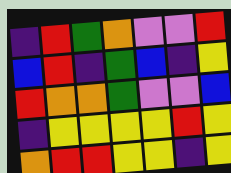[["indigo", "red", "green", "orange", "violet", "violet", "red"], ["blue", "red", "indigo", "green", "blue", "indigo", "yellow"], ["red", "orange", "orange", "green", "violet", "violet", "blue"], ["indigo", "yellow", "yellow", "yellow", "yellow", "red", "yellow"], ["orange", "red", "red", "yellow", "yellow", "indigo", "yellow"]]